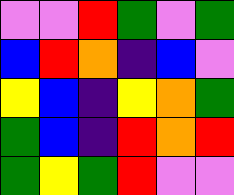[["violet", "violet", "red", "green", "violet", "green"], ["blue", "red", "orange", "indigo", "blue", "violet"], ["yellow", "blue", "indigo", "yellow", "orange", "green"], ["green", "blue", "indigo", "red", "orange", "red"], ["green", "yellow", "green", "red", "violet", "violet"]]